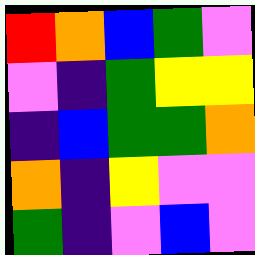[["red", "orange", "blue", "green", "violet"], ["violet", "indigo", "green", "yellow", "yellow"], ["indigo", "blue", "green", "green", "orange"], ["orange", "indigo", "yellow", "violet", "violet"], ["green", "indigo", "violet", "blue", "violet"]]